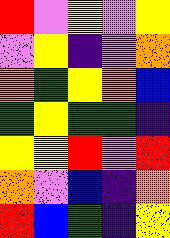[["red", "violet", "yellow", "violet", "yellow"], ["violet", "yellow", "indigo", "violet", "orange"], ["orange", "green", "yellow", "orange", "blue"], ["green", "yellow", "green", "green", "indigo"], ["yellow", "yellow", "red", "violet", "red"], ["orange", "violet", "blue", "indigo", "orange"], ["red", "blue", "green", "indigo", "yellow"]]